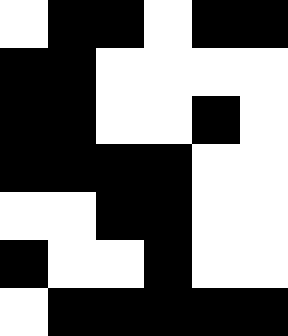[["white", "black", "black", "white", "black", "black"], ["black", "black", "white", "white", "white", "white"], ["black", "black", "white", "white", "black", "white"], ["black", "black", "black", "black", "white", "white"], ["white", "white", "black", "black", "white", "white"], ["black", "white", "white", "black", "white", "white"], ["white", "black", "black", "black", "black", "black"]]